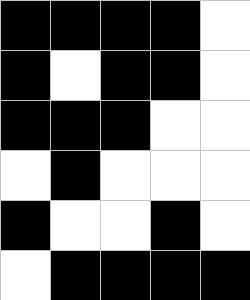[["black", "black", "black", "black", "white"], ["black", "white", "black", "black", "white"], ["black", "black", "black", "white", "white"], ["white", "black", "white", "white", "white"], ["black", "white", "white", "black", "white"], ["white", "black", "black", "black", "black"]]